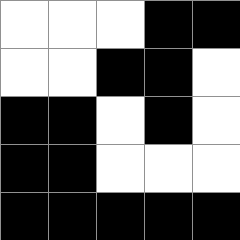[["white", "white", "white", "black", "black"], ["white", "white", "black", "black", "white"], ["black", "black", "white", "black", "white"], ["black", "black", "white", "white", "white"], ["black", "black", "black", "black", "black"]]